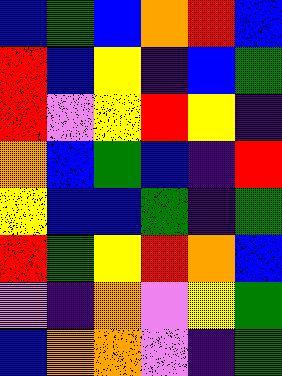[["blue", "green", "blue", "orange", "red", "blue"], ["red", "blue", "yellow", "indigo", "blue", "green"], ["red", "violet", "yellow", "red", "yellow", "indigo"], ["orange", "blue", "green", "blue", "indigo", "red"], ["yellow", "blue", "blue", "green", "indigo", "green"], ["red", "green", "yellow", "red", "orange", "blue"], ["violet", "indigo", "orange", "violet", "yellow", "green"], ["blue", "orange", "orange", "violet", "indigo", "green"]]